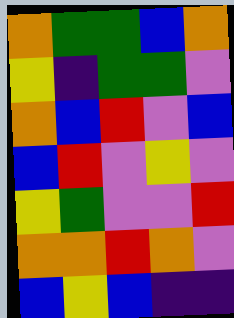[["orange", "green", "green", "blue", "orange"], ["yellow", "indigo", "green", "green", "violet"], ["orange", "blue", "red", "violet", "blue"], ["blue", "red", "violet", "yellow", "violet"], ["yellow", "green", "violet", "violet", "red"], ["orange", "orange", "red", "orange", "violet"], ["blue", "yellow", "blue", "indigo", "indigo"]]